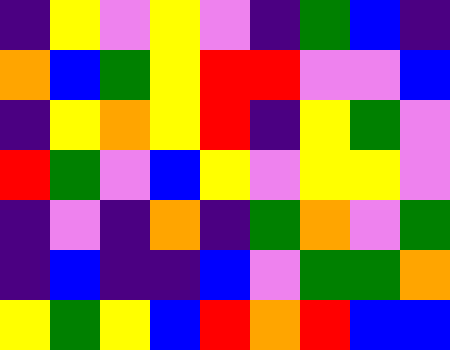[["indigo", "yellow", "violet", "yellow", "violet", "indigo", "green", "blue", "indigo"], ["orange", "blue", "green", "yellow", "red", "red", "violet", "violet", "blue"], ["indigo", "yellow", "orange", "yellow", "red", "indigo", "yellow", "green", "violet"], ["red", "green", "violet", "blue", "yellow", "violet", "yellow", "yellow", "violet"], ["indigo", "violet", "indigo", "orange", "indigo", "green", "orange", "violet", "green"], ["indigo", "blue", "indigo", "indigo", "blue", "violet", "green", "green", "orange"], ["yellow", "green", "yellow", "blue", "red", "orange", "red", "blue", "blue"]]